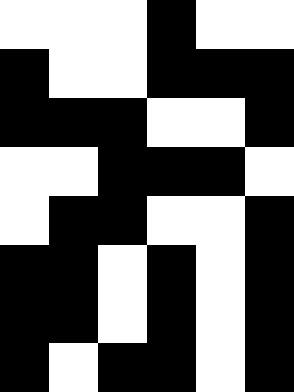[["white", "white", "white", "black", "white", "white"], ["black", "white", "white", "black", "black", "black"], ["black", "black", "black", "white", "white", "black"], ["white", "white", "black", "black", "black", "white"], ["white", "black", "black", "white", "white", "black"], ["black", "black", "white", "black", "white", "black"], ["black", "black", "white", "black", "white", "black"], ["black", "white", "black", "black", "white", "black"]]